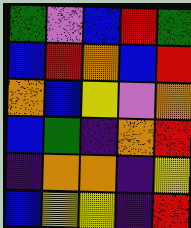[["green", "violet", "blue", "red", "green"], ["blue", "red", "orange", "blue", "red"], ["orange", "blue", "yellow", "violet", "orange"], ["blue", "green", "indigo", "orange", "red"], ["indigo", "orange", "orange", "indigo", "yellow"], ["blue", "yellow", "yellow", "indigo", "red"]]